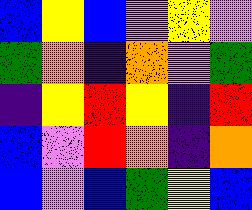[["blue", "yellow", "blue", "violet", "yellow", "violet"], ["green", "orange", "indigo", "orange", "violet", "green"], ["indigo", "yellow", "red", "yellow", "indigo", "red"], ["blue", "violet", "red", "orange", "indigo", "orange"], ["blue", "violet", "blue", "green", "yellow", "blue"]]